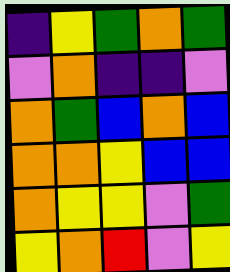[["indigo", "yellow", "green", "orange", "green"], ["violet", "orange", "indigo", "indigo", "violet"], ["orange", "green", "blue", "orange", "blue"], ["orange", "orange", "yellow", "blue", "blue"], ["orange", "yellow", "yellow", "violet", "green"], ["yellow", "orange", "red", "violet", "yellow"]]